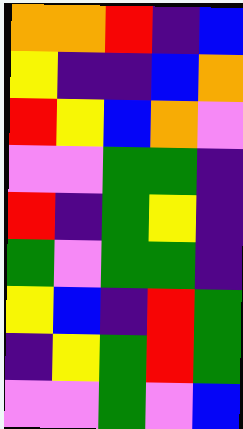[["orange", "orange", "red", "indigo", "blue"], ["yellow", "indigo", "indigo", "blue", "orange"], ["red", "yellow", "blue", "orange", "violet"], ["violet", "violet", "green", "green", "indigo"], ["red", "indigo", "green", "yellow", "indigo"], ["green", "violet", "green", "green", "indigo"], ["yellow", "blue", "indigo", "red", "green"], ["indigo", "yellow", "green", "red", "green"], ["violet", "violet", "green", "violet", "blue"]]